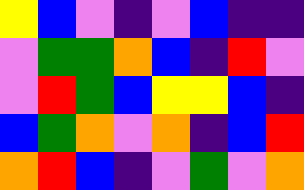[["yellow", "blue", "violet", "indigo", "violet", "blue", "indigo", "indigo"], ["violet", "green", "green", "orange", "blue", "indigo", "red", "violet"], ["violet", "red", "green", "blue", "yellow", "yellow", "blue", "indigo"], ["blue", "green", "orange", "violet", "orange", "indigo", "blue", "red"], ["orange", "red", "blue", "indigo", "violet", "green", "violet", "orange"]]